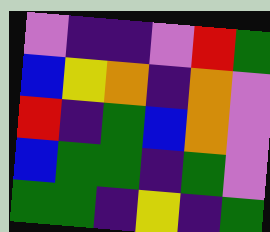[["violet", "indigo", "indigo", "violet", "red", "green"], ["blue", "yellow", "orange", "indigo", "orange", "violet"], ["red", "indigo", "green", "blue", "orange", "violet"], ["blue", "green", "green", "indigo", "green", "violet"], ["green", "green", "indigo", "yellow", "indigo", "green"]]